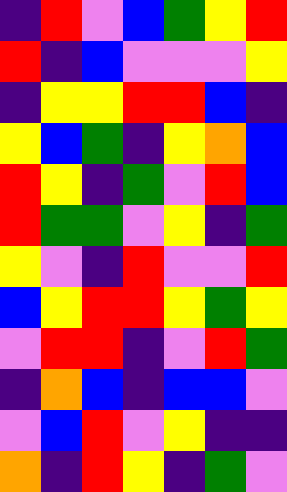[["indigo", "red", "violet", "blue", "green", "yellow", "red"], ["red", "indigo", "blue", "violet", "violet", "violet", "yellow"], ["indigo", "yellow", "yellow", "red", "red", "blue", "indigo"], ["yellow", "blue", "green", "indigo", "yellow", "orange", "blue"], ["red", "yellow", "indigo", "green", "violet", "red", "blue"], ["red", "green", "green", "violet", "yellow", "indigo", "green"], ["yellow", "violet", "indigo", "red", "violet", "violet", "red"], ["blue", "yellow", "red", "red", "yellow", "green", "yellow"], ["violet", "red", "red", "indigo", "violet", "red", "green"], ["indigo", "orange", "blue", "indigo", "blue", "blue", "violet"], ["violet", "blue", "red", "violet", "yellow", "indigo", "indigo"], ["orange", "indigo", "red", "yellow", "indigo", "green", "violet"]]